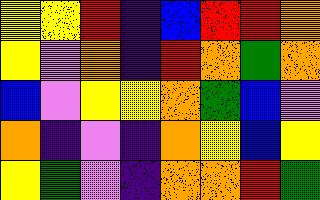[["yellow", "yellow", "red", "indigo", "blue", "red", "red", "orange"], ["yellow", "violet", "orange", "indigo", "red", "orange", "green", "orange"], ["blue", "violet", "yellow", "yellow", "orange", "green", "blue", "violet"], ["orange", "indigo", "violet", "indigo", "orange", "yellow", "blue", "yellow"], ["yellow", "green", "violet", "indigo", "orange", "orange", "red", "green"]]